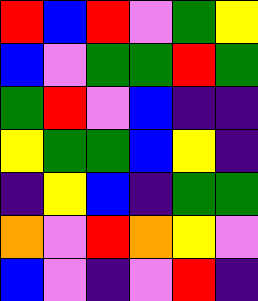[["red", "blue", "red", "violet", "green", "yellow"], ["blue", "violet", "green", "green", "red", "green"], ["green", "red", "violet", "blue", "indigo", "indigo"], ["yellow", "green", "green", "blue", "yellow", "indigo"], ["indigo", "yellow", "blue", "indigo", "green", "green"], ["orange", "violet", "red", "orange", "yellow", "violet"], ["blue", "violet", "indigo", "violet", "red", "indigo"]]